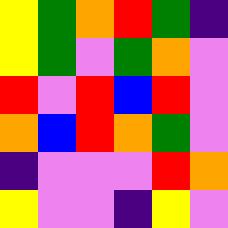[["yellow", "green", "orange", "red", "green", "indigo"], ["yellow", "green", "violet", "green", "orange", "violet"], ["red", "violet", "red", "blue", "red", "violet"], ["orange", "blue", "red", "orange", "green", "violet"], ["indigo", "violet", "violet", "violet", "red", "orange"], ["yellow", "violet", "violet", "indigo", "yellow", "violet"]]